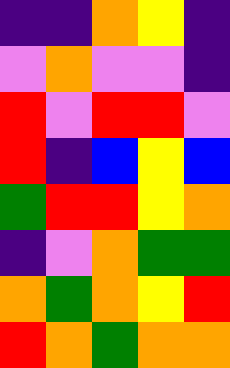[["indigo", "indigo", "orange", "yellow", "indigo"], ["violet", "orange", "violet", "violet", "indigo"], ["red", "violet", "red", "red", "violet"], ["red", "indigo", "blue", "yellow", "blue"], ["green", "red", "red", "yellow", "orange"], ["indigo", "violet", "orange", "green", "green"], ["orange", "green", "orange", "yellow", "red"], ["red", "orange", "green", "orange", "orange"]]